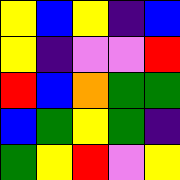[["yellow", "blue", "yellow", "indigo", "blue"], ["yellow", "indigo", "violet", "violet", "red"], ["red", "blue", "orange", "green", "green"], ["blue", "green", "yellow", "green", "indigo"], ["green", "yellow", "red", "violet", "yellow"]]